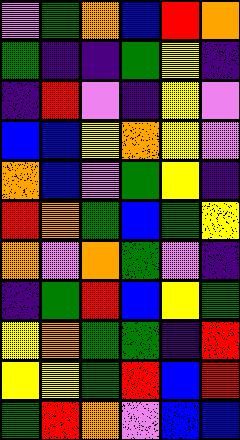[["violet", "green", "orange", "blue", "red", "orange"], ["green", "indigo", "indigo", "green", "yellow", "indigo"], ["indigo", "red", "violet", "indigo", "yellow", "violet"], ["blue", "blue", "yellow", "orange", "yellow", "violet"], ["orange", "blue", "violet", "green", "yellow", "indigo"], ["red", "orange", "green", "blue", "green", "yellow"], ["orange", "violet", "orange", "green", "violet", "indigo"], ["indigo", "green", "red", "blue", "yellow", "green"], ["yellow", "orange", "green", "green", "indigo", "red"], ["yellow", "yellow", "green", "red", "blue", "red"], ["green", "red", "orange", "violet", "blue", "blue"]]